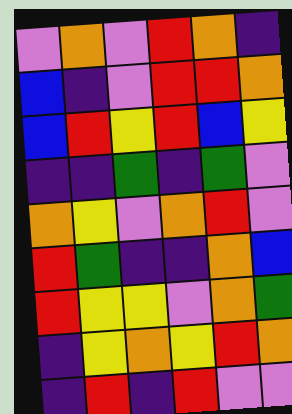[["violet", "orange", "violet", "red", "orange", "indigo"], ["blue", "indigo", "violet", "red", "red", "orange"], ["blue", "red", "yellow", "red", "blue", "yellow"], ["indigo", "indigo", "green", "indigo", "green", "violet"], ["orange", "yellow", "violet", "orange", "red", "violet"], ["red", "green", "indigo", "indigo", "orange", "blue"], ["red", "yellow", "yellow", "violet", "orange", "green"], ["indigo", "yellow", "orange", "yellow", "red", "orange"], ["indigo", "red", "indigo", "red", "violet", "violet"]]